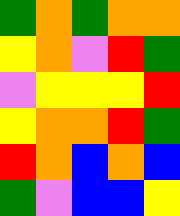[["green", "orange", "green", "orange", "orange"], ["yellow", "orange", "violet", "red", "green"], ["violet", "yellow", "yellow", "yellow", "red"], ["yellow", "orange", "orange", "red", "green"], ["red", "orange", "blue", "orange", "blue"], ["green", "violet", "blue", "blue", "yellow"]]